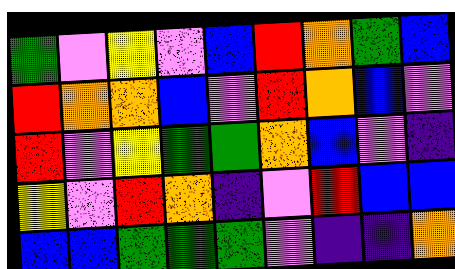[["green", "violet", "yellow", "violet", "blue", "red", "orange", "green", "blue"], ["red", "orange", "orange", "blue", "violet", "red", "orange", "blue", "violet"], ["red", "violet", "yellow", "green", "green", "orange", "blue", "violet", "indigo"], ["yellow", "violet", "red", "orange", "indigo", "violet", "red", "blue", "blue"], ["blue", "blue", "green", "green", "green", "violet", "indigo", "indigo", "orange"]]